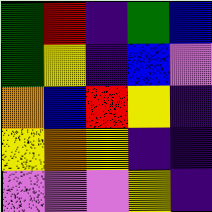[["green", "red", "indigo", "green", "blue"], ["green", "yellow", "indigo", "blue", "violet"], ["orange", "blue", "red", "yellow", "indigo"], ["yellow", "orange", "yellow", "indigo", "indigo"], ["violet", "violet", "violet", "yellow", "indigo"]]